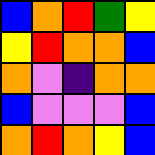[["blue", "orange", "red", "green", "yellow"], ["yellow", "red", "orange", "orange", "blue"], ["orange", "violet", "indigo", "orange", "orange"], ["blue", "violet", "violet", "violet", "blue"], ["orange", "red", "orange", "yellow", "blue"]]